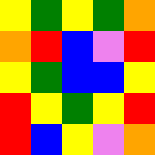[["yellow", "green", "yellow", "green", "orange"], ["orange", "red", "blue", "violet", "red"], ["yellow", "green", "blue", "blue", "yellow"], ["red", "yellow", "green", "yellow", "red"], ["red", "blue", "yellow", "violet", "orange"]]